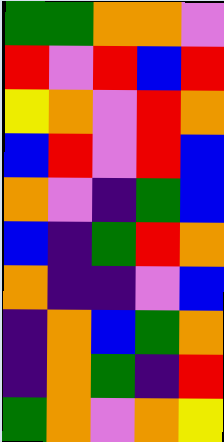[["green", "green", "orange", "orange", "violet"], ["red", "violet", "red", "blue", "red"], ["yellow", "orange", "violet", "red", "orange"], ["blue", "red", "violet", "red", "blue"], ["orange", "violet", "indigo", "green", "blue"], ["blue", "indigo", "green", "red", "orange"], ["orange", "indigo", "indigo", "violet", "blue"], ["indigo", "orange", "blue", "green", "orange"], ["indigo", "orange", "green", "indigo", "red"], ["green", "orange", "violet", "orange", "yellow"]]